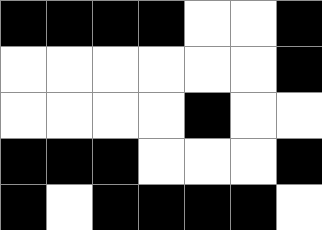[["black", "black", "black", "black", "white", "white", "black"], ["white", "white", "white", "white", "white", "white", "black"], ["white", "white", "white", "white", "black", "white", "white"], ["black", "black", "black", "white", "white", "white", "black"], ["black", "white", "black", "black", "black", "black", "white"]]